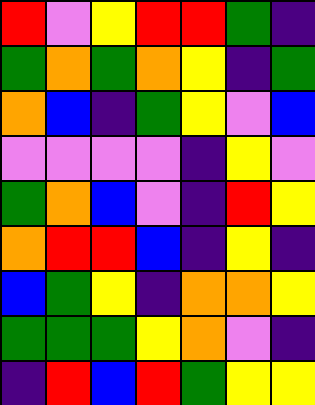[["red", "violet", "yellow", "red", "red", "green", "indigo"], ["green", "orange", "green", "orange", "yellow", "indigo", "green"], ["orange", "blue", "indigo", "green", "yellow", "violet", "blue"], ["violet", "violet", "violet", "violet", "indigo", "yellow", "violet"], ["green", "orange", "blue", "violet", "indigo", "red", "yellow"], ["orange", "red", "red", "blue", "indigo", "yellow", "indigo"], ["blue", "green", "yellow", "indigo", "orange", "orange", "yellow"], ["green", "green", "green", "yellow", "orange", "violet", "indigo"], ["indigo", "red", "blue", "red", "green", "yellow", "yellow"]]